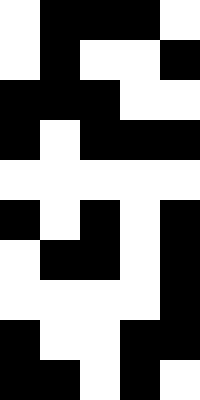[["white", "black", "black", "black", "white"], ["white", "black", "white", "white", "black"], ["black", "black", "black", "white", "white"], ["black", "white", "black", "black", "black"], ["white", "white", "white", "white", "white"], ["black", "white", "black", "white", "black"], ["white", "black", "black", "white", "black"], ["white", "white", "white", "white", "black"], ["black", "white", "white", "black", "black"], ["black", "black", "white", "black", "white"]]